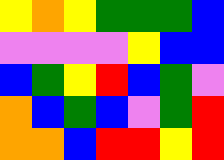[["yellow", "orange", "yellow", "green", "green", "green", "blue"], ["violet", "violet", "violet", "violet", "yellow", "blue", "blue"], ["blue", "green", "yellow", "red", "blue", "green", "violet"], ["orange", "blue", "green", "blue", "violet", "green", "red"], ["orange", "orange", "blue", "red", "red", "yellow", "red"]]